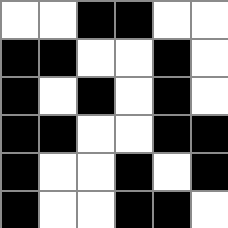[["white", "white", "black", "black", "white", "white"], ["black", "black", "white", "white", "black", "white"], ["black", "white", "black", "white", "black", "white"], ["black", "black", "white", "white", "black", "black"], ["black", "white", "white", "black", "white", "black"], ["black", "white", "white", "black", "black", "white"]]